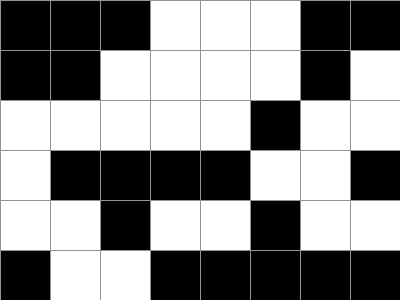[["black", "black", "black", "white", "white", "white", "black", "black"], ["black", "black", "white", "white", "white", "white", "black", "white"], ["white", "white", "white", "white", "white", "black", "white", "white"], ["white", "black", "black", "black", "black", "white", "white", "black"], ["white", "white", "black", "white", "white", "black", "white", "white"], ["black", "white", "white", "black", "black", "black", "black", "black"]]